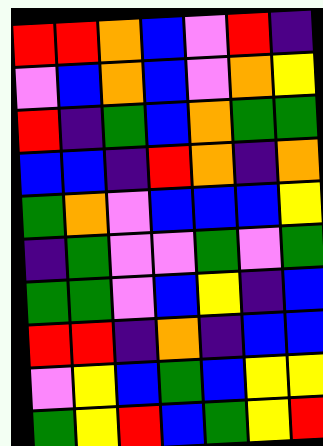[["red", "red", "orange", "blue", "violet", "red", "indigo"], ["violet", "blue", "orange", "blue", "violet", "orange", "yellow"], ["red", "indigo", "green", "blue", "orange", "green", "green"], ["blue", "blue", "indigo", "red", "orange", "indigo", "orange"], ["green", "orange", "violet", "blue", "blue", "blue", "yellow"], ["indigo", "green", "violet", "violet", "green", "violet", "green"], ["green", "green", "violet", "blue", "yellow", "indigo", "blue"], ["red", "red", "indigo", "orange", "indigo", "blue", "blue"], ["violet", "yellow", "blue", "green", "blue", "yellow", "yellow"], ["green", "yellow", "red", "blue", "green", "yellow", "red"]]